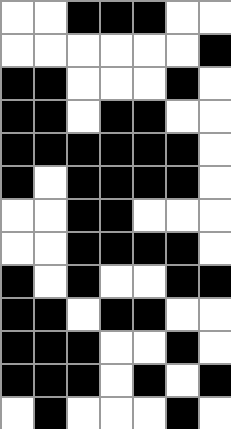[["white", "white", "black", "black", "black", "white", "white"], ["white", "white", "white", "white", "white", "white", "black"], ["black", "black", "white", "white", "white", "black", "white"], ["black", "black", "white", "black", "black", "white", "white"], ["black", "black", "black", "black", "black", "black", "white"], ["black", "white", "black", "black", "black", "black", "white"], ["white", "white", "black", "black", "white", "white", "white"], ["white", "white", "black", "black", "black", "black", "white"], ["black", "white", "black", "white", "white", "black", "black"], ["black", "black", "white", "black", "black", "white", "white"], ["black", "black", "black", "white", "white", "black", "white"], ["black", "black", "black", "white", "black", "white", "black"], ["white", "black", "white", "white", "white", "black", "white"]]